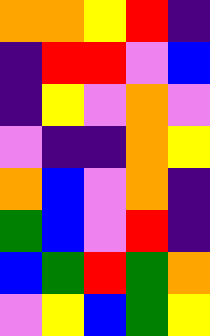[["orange", "orange", "yellow", "red", "indigo"], ["indigo", "red", "red", "violet", "blue"], ["indigo", "yellow", "violet", "orange", "violet"], ["violet", "indigo", "indigo", "orange", "yellow"], ["orange", "blue", "violet", "orange", "indigo"], ["green", "blue", "violet", "red", "indigo"], ["blue", "green", "red", "green", "orange"], ["violet", "yellow", "blue", "green", "yellow"]]